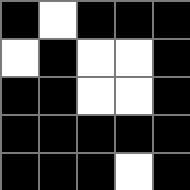[["black", "white", "black", "black", "black"], ["white", "black", "white", "white", "black"], ["black", "black", "white", "white", "black"], ["black", "black", "black", "black", "black"], ["black", "black", "black", "white", "black"]]